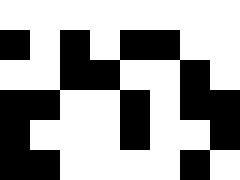[["white", "white", "white", "white", "white", "white", "white", "white"], ["black", "white", "black", "white", "black", "black", "white", "white"], ["white", "white", "black", "black", "white", "white", "black", "white"], ["black", "black", "white", "white", "black", "white", "black", "black"], ["black", "white", "white", "white", "black", "white", "white", "black"], ["black", "black", "white", "white", "white", "white", "black", "white"]]